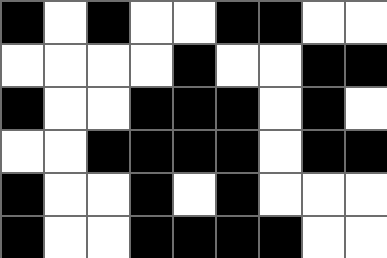[["black", "white", "black", "white", "white", "black", "black", "white", "white"], ["white", "white", "white", "white", "black", "white", "white", "black", "black"], ["black", "white", "white", "black", "black", "black", "white", "black", "white"], ["white", "white", "black", "black", "black", "black", "white", "black", "black"], ["black", "white", "white", "black", "white", "black", "white", "white", "white"], ["black", "white", "white", "black", "black", "black", "black", "white", "white"]]